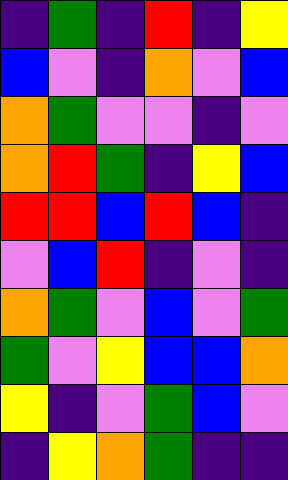[["indigo", "green", "indigo", "red", "indigo", "yellow"], ["blue", "violet", "indigo", "orange", "violet", "blue"], ["orange", "green", "violet", "violet", "indigo", "violet"], ["orange", "red", "green", "indigo", "yellow", "blue"], ["red", "red", "blue", "red", "blue", "indigo"], ["violet", "blue", "red", "indigo", "violet", "indigo"], ["orange", "green", "violet", "blue", "violet", "green"], ["green", "violet", "yellow", "blue", "blue", "orange"], ["yellow", "indigo", "violet", "green", "blue", "violet"], ["indigo", "yellow", "orange", "green", "indigo", "indigo"]]